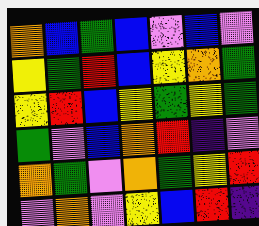[["orange", "blue", "green", "blue", "violet", "blue", "violet"], ["yellow", "green", "red", "blue", "yellow", "orange", "green"], ["yellow", "red", "blue", "yellow", "green", "yellow", "green"], ["green", "violet", "blue", "orange", "red", "indigo", "violet"], ["orange", "green", "violet", "orange", "green", "yellow", "red"], ["violet", "orange", "violet", "yellow", "blue", "red", "indigo"]]